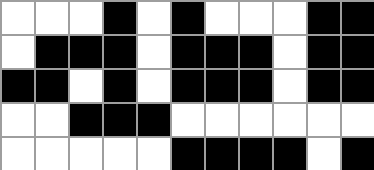[["white", "white", "white", "black", "white", "black", "white", "white", "white", "black", "black"], ["white", "black", "black", "black", "white", "black", "black", "black", "white", "black", "black"], ["black", "black", "white", "black", "white", "black", "black", "black", "white", "black", "black"], ["white", "white", "black", "black", "black", "white", "white", "white", "white", "white", "white"], ["white", "white", "white", "white", "white", "black", "black", "black", "black", "white", "black"]]